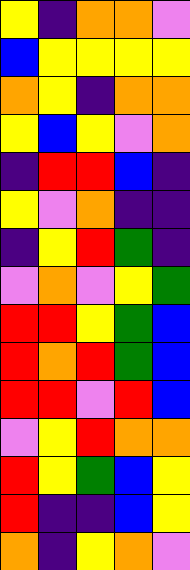[["yellow", "indigo", "orange", "orange", "violet"], ["blue", "yellow", "yellow", "yellow", "yellow"], ["orange", "yellow", "indigo", "orange", "orange"], ["yellow", "blue", "yellow", "violet", "orange"], ["indigo", "red", "red", "blue", "indigo"], ["yellow", "violet", "orange", "indigo", "indigo"], ["indigo", "yellow", "red", "green", "indigo"], ["violet", "orange", "violet", "yellow", "green"], ["red", "red", "yellow", "green", "blue"], ["red", "orange", "red", "green", "blue"], ["red", "red", "violet", "red", "blue"], ["violet", "yellow", "red", "orange", "orange"], ["red", "yellow", "green", "blue", "yellow"], ["red", "indigo", "indigo", "blue", "yellow"], ["orange", "indigo", "yellow", "orange", "violet"]]